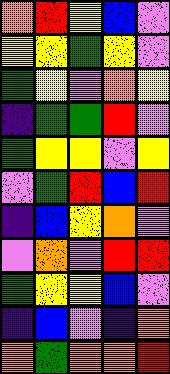[["orange", "red", "yellow", "blue", "violet"], ["yellow", "yellow", "green", "yellow", "violet"], ["green", "yellow", "violet", "orange", "yellow"], ["indigo", "green", "green", "red", "violet"], ["green", "yellow", "yellow", "violet", "yellow"], ["violet", "green", "red", "blue", "red"], ["indigo", "blue", "yellow", "orange", "violet"], ["violet", "orange", "violet", "red", "red"], ["green", "yellow", "yellow", "blue", "violet"], ["indigo", "blue", "violet", "indigo", "orange"], ["orange", "green", "orange", "orange", "red"]]